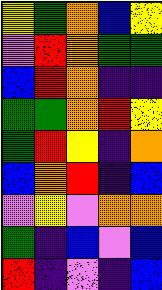[["yellow", "green", "orange", "blue", "yellow"], ["violet", "red", "orange", "green", "green"], ["blue", "red", "orange", "indigo", "indigo"], ["green", "green", "orange", "red", "yellow"], ["green", "red", "yellow", "indigo", "orange"], ["blue", "orange", "red", "indigo", "blue"], ["violet", "yellow", "violet", "orange", "orange"], ["green", "indigo", "blue", "violet", "blue"], ["red", "indigo", "violet", "indigo", "blue"]]